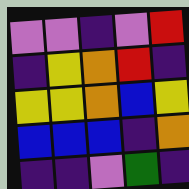[["violet", "violet", "indigo", "violet", "red"], ["indigo", "yellow", "orange", "red", "indigo"], ["yellow", "yellow", "orange", "blue", "yellow"], ["blue", "blue", "blue", "indigo", "orange"], ["indigo", "indigo", "violet", "green", "indigo"]]